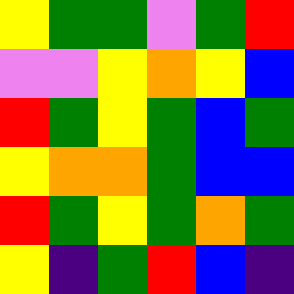[["yellow", "green", "green", "violet", "green", "red"], ["violet", "violet", "yellow", "orange", "yellow", "blue"], ["red", "green", "yellow", "green", "blue", "green"], ["yellow", "orange", "orange", "green", "blue", "blue"], ["red", "green", "yellow", "green", "orange", "green"], ["yellow", "indigo", "green", "red", "blue", "indigo"]]